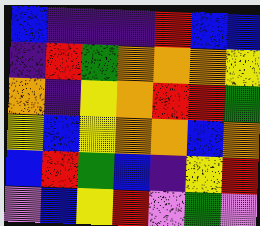[["blue", "indigo", "indigo", "indigo", "red", "blue", "blue"], ["indigo", "red", "green", "orange", "orange", "orange", "yellow"], ["orange", "indigo", "yellow", "orange", "red", "red", "green"], ["yellow", "blue", "yellow", "orange", "orange", "blue", "orange"], ["blue", "red", "green", "blue", "indigo", "yellow", "red"], ["violet", "blue", "yellow", "red", "violet", "green", "violet"]]